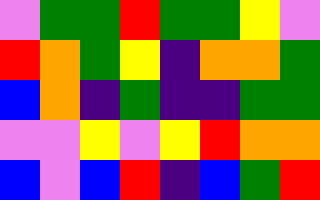[["violet", "green", "green", "red", "green", "green", "yellow", "violet"], ["red", "orange", "green", "yellow", "indigo", "orange", "orange", "green"], ["blue", "orange", "indigo", "green", "indigo", "indigo", "green", "green"], ["violet", "violet", "yellow", "violet", "yellow", "red", "orange", "orange"], ["blue", "violet", "blue", "red", "indigo", "blue", "green", "red"]]